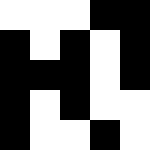[["white", "white", "white", "black", "black"], ["black", "white", "black", "white", "black"], ["black", "black", "black", "white", "black"], ["black", "white", "black", "white", "white"], ["black", "white", "white", "black", "white"]]